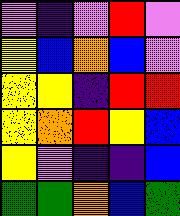[["violet", "indigo", "violet", "red", "violet"], ["yellow", "blue", "orange", "blue", "violet"], ["yellow", "yellow", "indigo", "red", "red"], ["yellow", "orange", "red", "yellow", "blue"], ["yellow", "violet", "indigo", "indigo", "blue"], ["green", "green", "orange", "blue", "green"]]